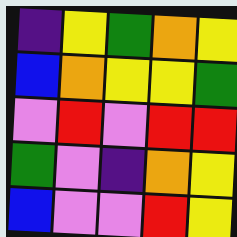[["indigo", "yellow", "green", "orange", "yellow"], ["blue", "orange", "yellow", "yellow", "green"], ["violet", "red", "violet", "red", "red"], ["green", "violet", "indigo", "orange", "yellow"], ["blue", "violet", "violet", "red", "yellow"]]